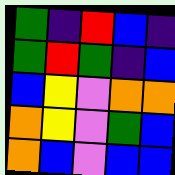[["green", "indigo", "red", "blue", "indigo"], ["green", "red", "green", "indigo", "blue"], ["blue", "yellow", "violet", "orange", "orange"], ["orange", "yellow", "violet", "green", "blue"], ["orange", "blue", "violet", "blue", "blue"]]